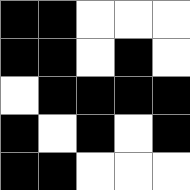[["black", "black", "white", "white", "white"], ["black", "black", "white", "black", "white"], ["white", "black", "black", "black", "black"], ["black", "white", "black", "white", "black"], ["black", "black", "white", "white", "white"]]